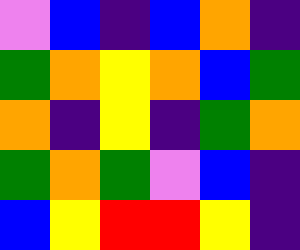[["violet", "blue", "indigo", "blue", "orange", "indigo"], ["green", "orange", "yellow", "orange", "blue", "green"], ["orange", "indigo", "yellow", "indigo", "green", "orange"], ["green", "orange", "green", "violet", "blue", "indigo"], ["blue", "yellow", "red", "red", "yellow", "indigo"]]